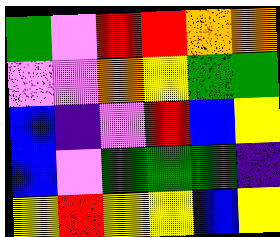[["green", "violet", "red", "red", "orange", "orange"], ["violet", "violet", "orange", "yellow", "green", "green"], ["blue", "indigo", "violet", "red", "blue", "yellow"], ["blue", "violet", "green", "green", "green", "indigo"], ["yellow", "red", "yellow", "yellow", "blue", "yellow"]]